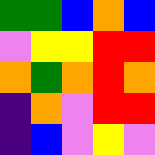[["green", "green", "blue", "orange", "blue"], ["violet", "yellow", "yellow", "red", "red"], ["orange", "green", "orange", "red", "orange"], ["indigo", "orange", "violet", "red", "red"], ["indigo", "blue", "violet", "yellow", "violet"]]